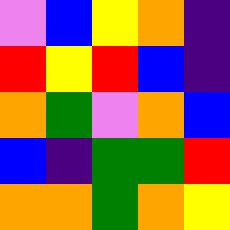[["violet", "blue", "yellow", "orange", "indigo"], ["red", "yellow", "red", "blue", "indigo"], ["orange", "green", "violet", "orange", "blue"], ["blue", "indigo", "green", "green", "red"], ["orange", "orange", "green", "orange", "yellow"]]